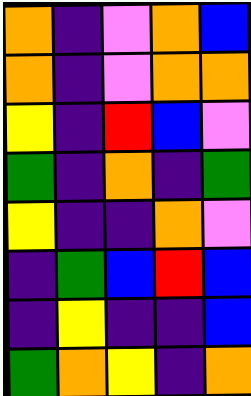[["orange", "indigo", "violet", "orange", "blue"], ["orange", "indigo", "violet", "orange", "orange"], ["yellow", "indigo", "red", "blue", "violet"], ["green", "indigo", "orange", "indigo", "green"], ["yellow", "indigo", "indigo", "orange", "violet"], ["indigo", "green", "blue", "red", "blue"], ["indigo", "yellow", "indigo", "indigo", "blue"], ["green", "orange", "yellow", "indigo", "orange"]]